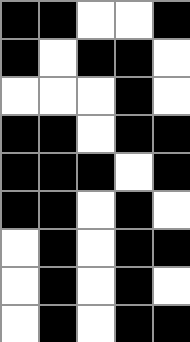[["black", "black", "white", "white", "black"], ["black", "white", "black", "black", "white"], ["white", "white", "white", "black", "white"], ["black", "black", "white", "black", "black"], ["black", "black", "black", "white", "black"], ["black", "black", "white", "black", "white"], ["white", "black", "white", "black", "black"], ["white", "black", "white", "black", "white"], ["white", "black", "white", "black", "black"]]